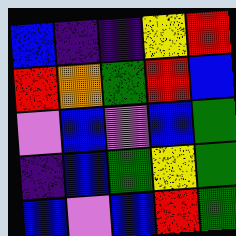[["blue", "indigo", "indigo", "yellow", "red"], ["red", "orange", "green", "red", "blue"], ["violet", "blue", "violet", "blue", "green"], ["indigo", "blue", "green", "yellow", "green"], ["blue", "violet", "blue", "red", "green"]]